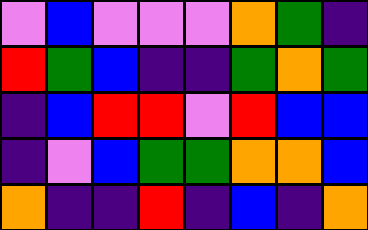[["violet", "blue", "violet", "violet", "violet", "orange", "green", "indigo"], ["red", "green", "blue", "indigo", "indigo", "green", "orange", "green"], ["indigo", "blue", "red", "red", "violet", "red", "blue", "blue"], ["indigo", "violet", "blue", "green", "green", "orange", "orange", "blue"], ["orange", "indigo", "indigo", "red", "indigo", "blue", "indigo", "orange"]]